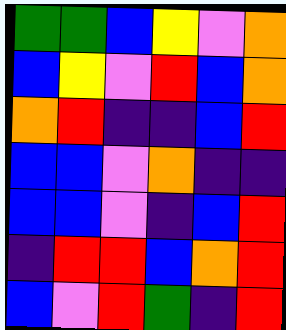[["green", "green", "blue", "yellow", "violet", "orange"], ["blue", "yellow", "violet", "red", "blue", "orange"], ["orange", "red", "indigo", "indigo", "blue", "red"], ["blue", "blue", "violet", "orange", "indigo", "indigo"], ["blue", "blue", "violet", "indigo", "blue", "red"], ["indigo", "red", "red", "blue", "orange", "red"], ["blue", "violet", "red", "green", "indigo", "red"]]